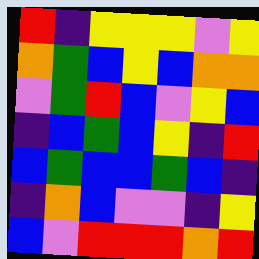[["red", "indigo", "yellow", "yellow", "yellow", "violet", "yellow"], ["orange", "green", "blue", "yellow", "blue", "orange", "orange"], ["violet", "green", "red", "blue", "violet", "yellow", "blue"], ["indigo", "blue", "green", "blue", "yellow", "indigo", "red"], ["blue", "green", "blue", "blue", "green", "blue", "indigo"], ["indigo", "orange", "blue", "violet", "violet", "indigo", "yellow"], ["blue", "violet", "red", "red", "red", "orange", "red"]]